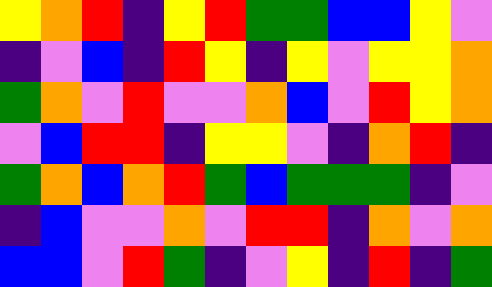[["yellow", "orange", "red", "indigo", "yellow", "red", "green", "green", "blue", "blue", "yellow", "violet"], ["indigo", "violet", "blue", "indigo", "red", "yellow", "indigo", "yellow", "violet", "yellow", "yellow", "orange"], ["green", "orange", "violet", "red", "violet", "violet", "orange", "blue", "violet", "red", "yellow", "orange"], ["violet", "blue", "red", "red", "indigo", "yellow", "yellow", "violet", "indigo", "orange", "red", "indigo"], ["green", "orange", "blue", "orange", "red", "green", "blue", "green", "green", "green", "indigo", "violet"], ["indigo", "blue", "violet", "violet", "orange", "violet", "red", "red", "indigo", "orange", "violet", "orange"], ["blue", "blue", "violet", "red", "green", "indigo", "violet", "yellow", "indigo", "red", "indigo", "green"]]